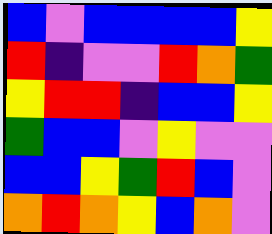[["blue", "violet", "blue", "blue", "blue", "blue", "yellow"], ["red", "indigo", "violet", "violet", "red", "orange", "green"], ["yellow", "red", "red", "indigo", "blue", "blue", "yellow"], ["green", "blue", "blue", "violet", "yellow", "violet", "violet"], ["blue", "blue", "yellow", "green", "red", "blue", "violet"], ["orange", "red", "orange", "yellow", "blue", "orange", "violet"]]